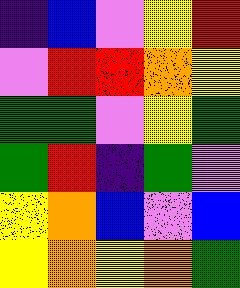[["indigo", "blue", "violet", "yellow", "red"], ["violet", "red", "red", "orange", "yellow"], ["green", "green", "violet", "yellow", "green"], ["green", "red", "indigo", "green", "violet"], ["yellow", "orange", "blue", "violet", "blue"], ["yellow", "orange", "yellow", "orange", "green"]]